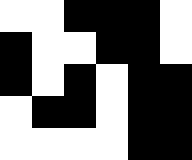[["white", "white", "black", "black", "black", "white"], ["black", "white", "white", "black", "black", "white"], ["black", "white", "black", "white", "black", "black"], ["white", "black", "black", "white", "black", "black"], ["white", "white", "white", "white", "black", "black"]]